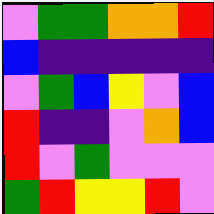[["violet", "green", "green", "orange", "orange", "red"], ["blue", "indigo", "indigo", "indigo", "indigo", "indigo"], ["violet", "green", "blue", "yellow", "violet", "blue"], ["red", "indigo", "indigo", "violet", "orange", "blue"], ["red", "violet", "green", "violet", "violet", "violet"], ["green", "red", "yellow", "yellow", "red", "violet"]]